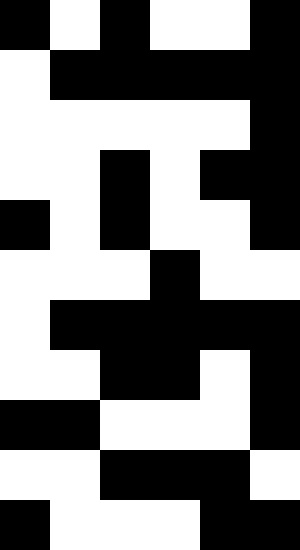[["black", "white", "black", "white", "white", "black"], ["white", "black", "black", "black", "black", "black"], ["white", "white", "white", "white", "white", "black"], ["white", "white", "black", "white", "black", "black"], ["black", "white", "black", "white", "white", "black"], ["white", "white", "white", "black", "white", "white"], ["white", "black", "black", "black", "black", "black"], ["white", "white", "black", "black", "white", "black"], ["black", "black", "white", "white", "white", "black"], ["white", "white", "black", "black", "black", "white"], ["black", "white", "white", "white", "black", "black"]]